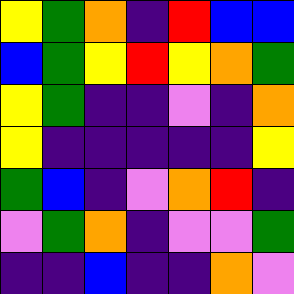[["yellow", "green", "orange", "indigo", "red", "blue", "blue"], ["blue", "green", "yellow", "red", "yellow", "orange", "green"], ["yellow", "green", "indigo", "indigo", "violet", "indigo", "orange"], ["yellow", "indigo", "indigo", "indigo", "indigo", "indigo", "yellow"], ["green", "blue", "indigo", "violet", "orange", "red", "indigo"], ["violet", "green", "orange", "indigo", "violet", "violet", "green"], ["indigo", "indigo", "blue", "indigo", "indigo", "orange", "violet"]]